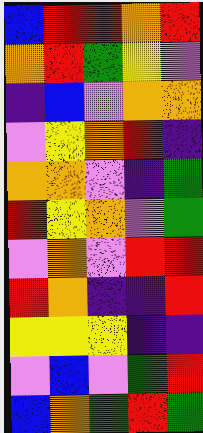[["blue", "red", "red", "orange", "red"], ["orange", "red", "green", "yellow", "violet"], ["indigo", "blue", "violet", "orange", "orange"], ["violet", "yellow", "orange", "red", "indigo"], ["orange", "orange", "violet", "indigo", "green"], ["red", "yellow", "orange", "violet", "green"], ["violet", "orange", "violet", "red", "red"], ["red", "orange", "indigo", "indigo", "red"], ["yellow", "yellow", "yellow", "indigo", "indigo"], ["violet", "blue", "violet", "green", "red"], ["blue", "orange", "green", "red", "green"]]